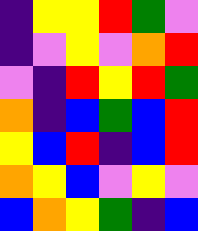[["indigo", "yellow", "yellow", "red", "green", "violet"], ["indigo", "violet", "yellow", "violet", "orange", "red"], ["violet", "indigo", "red", "yellow", "red", "green"], ["orange", "indigo", "blue", "green", "blue", "red"], ["yellow", "blue", "red", "indigo", "blue", "red"], ["orange", "yellow", "blue", "violet", "yellow", "violet"], ["blue", "orange", "yellow", "green", "indigo", "blue"]]